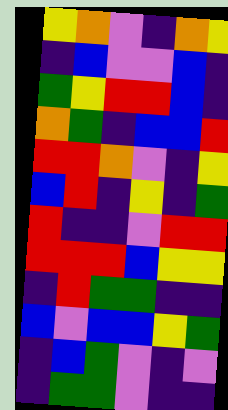[["yellow", "orange", "violet", "indigo", "orange", "yellow"], ["indigo", "blue", "violet", "violet", "blue", "indigo"], ["green", "yellow", "red", "red", "blue", "indigo"], ["orange", "green", "indigo", "blue", "blue", "red"], ["red", "red", "orange", "violet", "indigo", "yellow"], ["blue", "red", "indigo", "yellow", "indigo", "green"], ["red", "indigo", "indigo", "violet", "red", "red"], ["red", "red", "red", "blue", "yellow", "yellow"], ["indigo", "red", "green", "green", "indigo", "indigo"], ["blue", "violet", "blue", "blue", "yellow", "green"], ["indigo", "blue", "green", "violet", "indigo", "violet"], ["indigo", "green", "green", "violet", "indigo", "indigo"]]